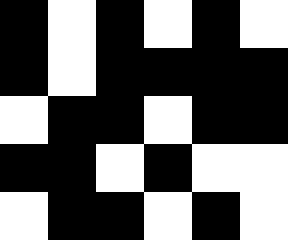[["black", "white", "black", "white", "black", "white"], ["black", "white", "black", "black", "black", "black"], ["white", "black", "black", "white", "black", "black"], ["black", "black", "white", "black", "white", "white"], ["white", "black", "black", "white", "black", "white"]]